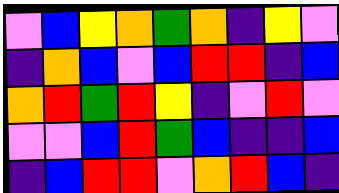[["violet", "blue", "yellow", "orange", "green", "orange", "indigo", "yellow", "violet"], ["indigo", "orange", "blue", "violet", "blue", "red", "red", "indigo", "blue"], ["orange", "red", "green", "red", "yellow", "indigo", "violet", "red", "violet"], ["violet", "violet", "blue", "red", "green", "blue", "indigo", "indigo", "blue"], ["indigo", "blue", "red", "red", "violet", "orange", "red", "blue", "indigo"]]